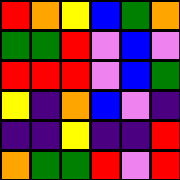[["red", "orange", "yellow", "blue", "green", "orange"], ["green", "green", "red", "violet", "blue", "violet"], ["red", "red", "red", "violet", "blue", "green"], ["yellow", "indigo", "orange", "blue", "violet", "indigo"], ["indigo", "indigo", "yellow", "indigo", "indigo", "red"], ["orange", "green", "green", "red", "violet", "red"]]